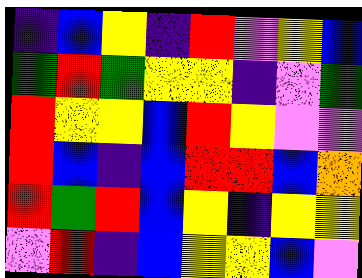[["indigo", "blue", "yellow", "indigo", "red", "violet", "yellow", "blue"], ["green", "red", "green", "yellow", "yellow", "indigo", "violet", "green"], ["red", "yellow", "yellow", "blue", "red", "yellow", "violet", "violet"], ["red", "blue", "indigo", "blue", "red", "red", "blue", "orange"], ["red", "green", "red", "blue", "yellow", "indigo", "yellow", "yellow"], ["violet", "red", "indigo", "blue", "yellow", "yellow", "blue", "violet"]]